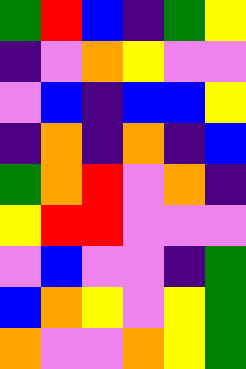[["green", "red", "blue", "indigo", "green", "yellow"], ["indigo", "violet", "orange", "yellow", "violet", "violet"], ["violet", "blue", "indigo", "blue", "blue", "yellow"], ["indigo", "orange", "indigo", "orange", "indigo", "blue"], ["green", "orange", "red", "violet", "orange", "indigo"], ["yellow", "red", "red", "violet", "violet", "violet"], ["violet", "blue", "violet", "violet", "indigo", "green"], ["blue", "orange", "yellow", "violet", "yellow", "green"], ["orange", "violet", "violet", "orange", "yellow", "green"]]